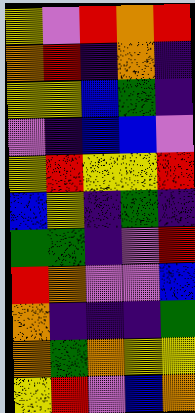[["yellow", "violet", "red", "orange", "red"], ["orange", "red", "indigo", "orange", "indigo"], ["yellow", "yellow", "blue", "green", "indigo"], ["violet", "indigo", "blue", "blue", "violet"], ["yellow", "red", "yellow", "yellow", "red"], ["blue", "yellow", "indigo", "green", "indigo"], ["green", "green", "indigo", "violet", "red"], ["red", "orange", "violet", "violet", "blue"], ["orange", "indigo", "indigo", "indigo", "green"], ["orange", "green", "orange", "yellow", "yellow"], ["yellow", "red", "violet", "blue", "orange"]]